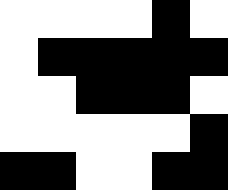[["white", "white", "white", "white", "black", "white"], ["white", "black", "black", "black", "black", "black"], ["white", "white", "black", "black", "black", "white"], ["white", "white", "white", "white", "white", "black"], ["black", "black", "white", "white", "black", "black"]]